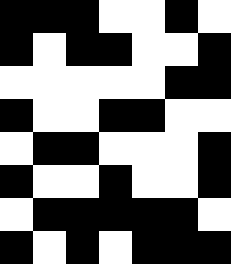[["black", "black", "black", "white", "white", "black", "white"], ["black", "white", "black", "black", "white", "white", "black"], ["white", "white", "white", "white", "white", "black", "black"], ["black", "white", "white", "black", "black", "white", "white"], ["white", "black", "black", "white", "white", "white", "black"], ["black", "white", "white", "black", "white", "white", "black"], ["white", "black", "black", "black", "black", "black", "white"], ["black", "white", "black", "white", "black", "black", "black"]]